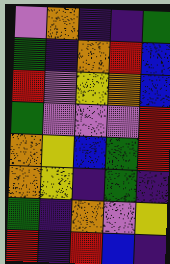[["violet", "orange", "indigo", "indigo", "green"], ["green", "indigo", "orange", "red", "blue"], ["red", "violet", "yellow", "orange", "blue"], ["green", "violet", "violet", "violet", "red"], ["orange", "yellow", "blue", "green", "red"], ["orange", "yellow", "indigo", "green", "indigo"], ["green", "indigo", "orange", "violet", "yellow"], ["red", "indigo", "red", "blue", "indigo"]]